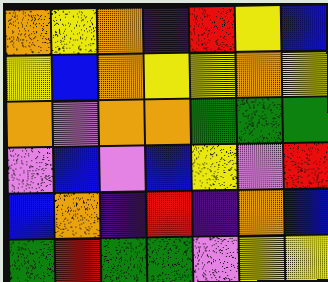[["orange", "yellow", "orange", "indigo", "red", "yellow", "blue"], ["yellow", "blue", "orange", "yellow", "yellow", "orange", "yellow"], ["orange", "violet", "orange", "orange", "green", "green", "green"], ["violet", "blue", "violet", "blue", "yellow", "violet", "red"], ["blue", "orange", "indigo", "red", "indigo", "orange", "blue"], ["green", "red", "green", "green", "violet", "yellow", "yellow"]]